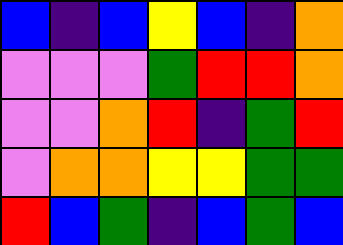[["blue", "indigo", "blue", "yellow", "blue", "indigo", "orange"], ["violet", "violet", "violet", "green", "red", "red", "orange"], ["violet", "violet", "orange", "red", "indigo", "green", "red"], ["violet", "orange", "orange", "yellow", "yellow", "green", "green"], ["red", "blue", "green", "indigo", "blue", "green", "blue"]]